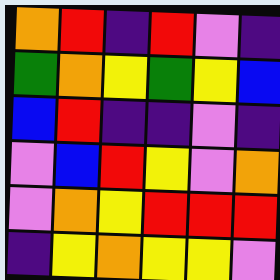[["orange", "red", "indigo", "red", "violet", "indigo"], ["green", "orange", "yellow", "green", "yellow", "blue"], ["blue", "red", "indigo", "indigo", "violet", "indigo"], ["violet", "blue", "red", "yellow", "violet", "orange"], ["violet", "orange", "yellow", "red", "red", "red"], ["indigo", "yellow", "orange", "yellow", "yellow", "violet"]]